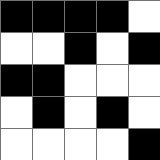[["black", "black", "black", "black", "white"], ["white", "white", "black", "white", "black"], ["black", "black", "white", "white", "white"], ["white", "black", "white", "black", "white"], ["white", "white", "white", "white", "black"]]